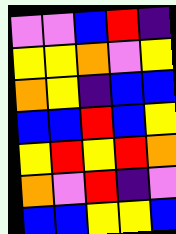[["violet", "violet", "blue", "red", "indigo"], ["yellow", "yellow", "orange", "violet", "yellow"], ["orange", "yellow", "indigo", "blue", "blue"], ["blue", "blue", "red", "blue", "yellow"], ["yellow", "red", "yellow", "red", "orange"], ["orange", "violet", "red", "indigo", "violet"], ["blue", "blue", "yellow", "yellow", "blue"]]